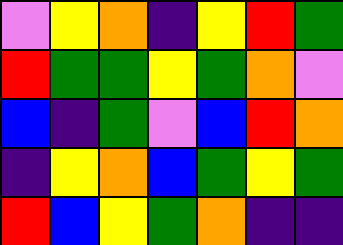[["violet", "yellow", "orange", "indigo", "yellow", "red", "green"], ["red", "green", "green", "yellow", "green", "orange", "violet"], ["blue", "indigo", "green", "violet", "blue", "red", "orange"], ["indigo", "yellow", "orange", "blue", "green", "yellow", "green"], ["red", "blue", "yellow", "green", "orange", "indigo", "indigo"]]